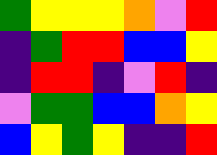[["green", "yellow", "yellow", "yellow", "orange", "violet", "red"], ["indigo", "green", "red", "red", "blue", "blue", "yellow"], ["indigo", "red", "red", "indigo", "violet", "red", "indigo"], ["violet", "green", "green", "blue", "blue", "orange", "yellow"], ["blue", "yellow", "green", "yellow", "indigo", "indigo", "red"]]